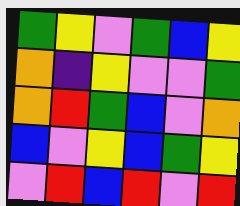[["green", "yellow", "violet", "green", "blue", "yellow"], ["orange", "indigo", "yellow", "violet", "violet", "green"], ["orange", "red", "green", "blue", "violet", "orange"], ["blue", "violet", "yellow", "blue", "green", "yellow"], ["violet", "red", "blue", "red", "violet", "red"]]